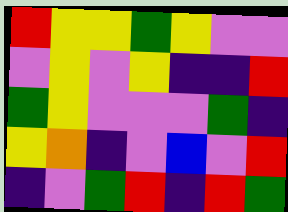[["red", "yellow", "yellow", "green", "yellow", "violet", "violet"], ["violet", "yellow", "violet", "yellow", "indigo", "indigo", "red"], ["green", "yellow", "violet", "violet", "violet", "green", "indigo"], ["yellow", "orange", "indigo", "violet", "blue", "violet", "red"], ["indigo", "violet", "green", "red", "indigo", "red", "green"]]